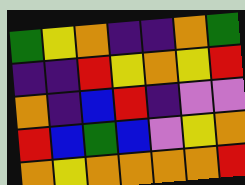[["green", "yellow", "orange", "indigo", "indigo", "orange", "green"], ["indigo", "indigo", "red", "yellow", "orange", "yellow", "red"], ["orange", "indigo", "blue", "red", "indigo", "violet", "violet"], ["red", "blue", "green", "blue", "violet", "yellow", "orange"], ["orange", "yellow", "orange", "orange", "orange", "orange", "red"]]